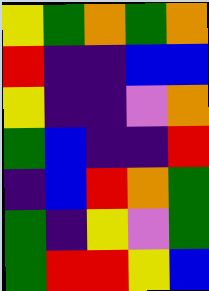[["yellow", "green", "orange", "green", "orange"], ["red", "indigo", "indigo", "blue", "blue"], ["yellow", "indigo", "indigo", "violet", "orange"], ["green", "blue", "indigo", "indigo", "red"], ["indigo", "blue", "red", "orange", "green"], ["green", "indigo", "yellow", "violet", "green"], ["green", "red", "red", "yellow", "blue"]]